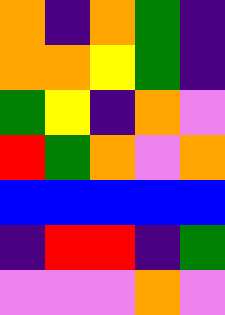[["orange", "indigo", "orange", "green", "indigo"], ["orange", "orange", "yellow", "green", "indigo"], ["green", "yellow", "indigo", "orange", "violet"], ["red", "green", "orange", "violet", "orange"], ["blue", "blue", "blue", "blue", "blue"], ["indigo", "red", "red", "indigo", "green"], ["violet", "violet", "violet", "orange", "violet"]]